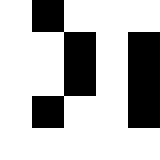[["white", "black", "white", "white", "white"], ["white", "white", "black", "white", "black"], ["white", "white", "black", "white", "black"], ["white", "black", "white", "white", "black"], ["white", "white", "white", "white", "white"]]